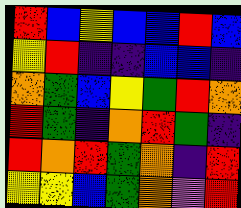[["red", "blue", "yellow", "blue", "blue", "red", "blue"], ["yellow", "red", "indigo", "indigo", "blue", "blue", "indigo"], ["orange", "green", "blue", "yellow", "green", "red", "orange"], ["red", "green", "indigo", "orange", "red", "green", "indigo"], ["red", "orange", "red", "green", "orange", "indigo", "red"], ["yellow", "yellow", "blue", "green", "orange", "violet", "red"]]